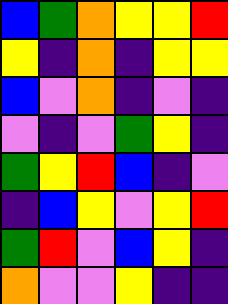[["blue", "green", "orange", "yellow", "yellow", "red"], ["yellow", "indigo", "orange", "indigo", "yellow", "yellow"], ["blue", "violet", "orange", "indigo", "violet", "indigo"], ["violet", "indigo", "violet", "green", "yellow", "indigo"], ["green", "yellow", "red", "blue", "indigo", "violet"], ["indigo", "blue", "yellow", "violet", "yellow", "red"], ["green", "red", "violet", "blue", "yellow", "indigo"], ["orange", "violet", "violet", "yellow", "indigo", "indigo"]]